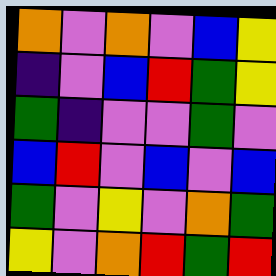[["orange", "violet", "orange", "violet", "blue", "yellow"], ["indigo", "violet", "blue", "red", "green", "yellow"], ["green", "indigo", "violet", "violet", "green", "violet"], ["blue", "red", "violet", "blue", "violet", "blue"], ["green", "violet", "yellow", "violet", "orange", "green"], ["yellow", "violet", "orange", "red", "green", "red"]]